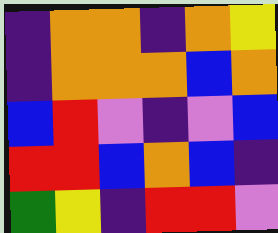[["indigo", "orange", "orange", "indigo", "orange", "yellow"], ["indigo", "orange", "orange", "orange", "blue", "orange"], ["blue", "red", "violet", "indigo", "violet", "blue"], ["red", "red", "blue", "orange", "blue", "indigo"], ["green", "yellow", "indigo", "red", "red", "violet"]]